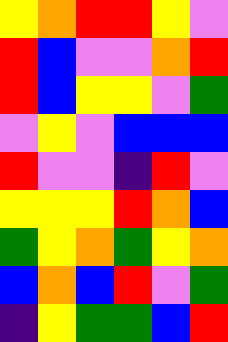[["yellow", "orange", "red", "red", "yellow", "violet"], ["red", "blue", "violet", "violet", "orange", "red"], ["red", "blue", "yellow", "yellow", "violet", "green"], ["violet", "yellow", "violet", "blue", "blue", "blue"], ["red", "violet", "violet", "indigo", "red", "violet"], ["yellow", "yellow", "yellow", "red", "orange", "blue"], ["green", "yellow", "orange", "green", "yellow", "orange"], ["blue", "orange", "blue", "red", "violet", "green"], ["indigo", "yellow", "green", "green", "blue", "red"]]